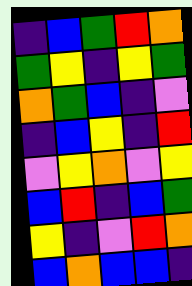[["indigo", "blue", "green", "red", "orange"], ["green", "yellow", "indigo", "yellow", "green"], ["orange", "green", "blue", "indigo", "violet"], ["indigo", "blue", "yellow", "indigo", "red"], ["violet", "yellow", "orange", "violet", "yellow"], ["blue", "red", "indigo", "blue", "green"], ["yellow", "indigo", "violet", "red", "orange"], ["blue", "orange", "blue", "blue", "indigo"]]